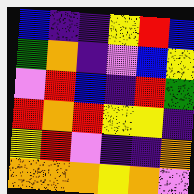[["blue", "indigo", "indigo", "yellow", "red", "blue"], ["green", "orange", "indigo", "violet", "blue", "yellow"], ["violet", "red", "blue", "indigo", "red", "green"], ["red", "orange", "red", "yellow", "yellow", "indigo"], ["yellow", "red", "violet", "indigo", "indigo", "orange"], ["orange", "orange", "orange", "yellow", "orange", "violet"]]